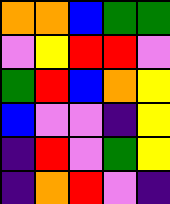[["orange", "orange", "blue", "green", "green"], ["violet", "yellow", "red", "red", "violet"], ["green", "red", "blue", "orange", "yellow"], ["blue", "violet", "violet", "indigo", "yellow"], ["indigo", "red", "violet", "green", "yellow"], ["indigo", "orange", "red", "violet", "indigo"]]